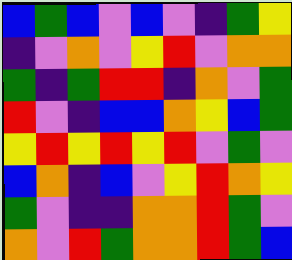[["blue", "green", "blue", "violet", "blue", "violet", "indigo", "green", "yellow"], ["indigo", "violet", "orange", "violet", "yellow", "red", "violet", "orange", "orange"], ["green", "indigo", "green", "red", "red", "indigo", "orange", "violet", "green"], ["red", "violet", "indigo", "blue", "blue", "orange", "yellow", "blue", "green"], ["yellow", "red", "yellow", "red", "yellow", "red", "violet", "green", "violet"], ["blue", "orange", "indigo", "blue", "violet", "yellow", "red", "orange", "yellow"], ["green", "violet", "indigo", "indigo", "orange", "orange", "red", "green", "violet"], ["orange", "violet", "red", "green", "orange", "orange", "red", "green", "blue"]]